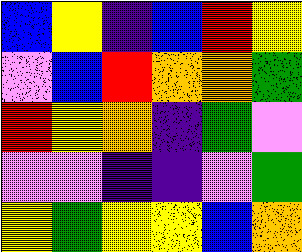[["blue", "yellow", "indigo", "blue", "red", "yellow"], ["violet", "blue", "red", "orange", "orange", "green"], ["red", "yellow", "orange", "indigo", "green", "violet"], ["violet", "violet", "indigo", "indigo", "violet", "green"], ["yellow", "green", "yellow", "yellow", "blue", "orange"]]